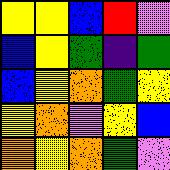[["yellow", "yellow", "blue", "red", "violet"], ["blue", "yellow", "green", "indigo", "green"], ["blue", "yellow", "orange", "green", "yellow"], ["yellow", "orange", "violet", "yellow", "blue"], ["orange", "yellow", "orange", "green", "violet"]]